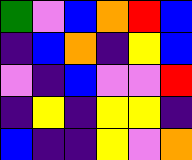[["green", "violet", "blue", "orange", "red", "blue"], ["indigo", "blue", "orange", "indigo", "yellow", "blue"], ["violet", "indigo", "blue", "violet", "violet", "red"], ["indigo", "yellow", "indigo", "yellow", "yellow", "indigo"], ["blue", "indigo", "indigo", "yellow", "violet", "orange"]]